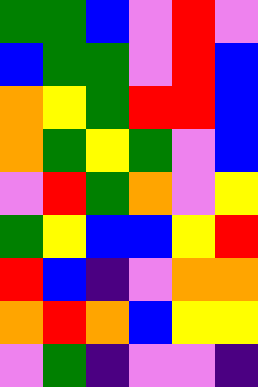[["green", "green", "blue", "violet", "red", "violet"], ["blue", "green", "green", "violet", "red", "blue"], ["orange", "yellow", "green", "red", "red", "blue"], ["orange", "green", "yellow", "green", "violet", "blue"], ["violet", "red", "green", "orange", "violet", "yellow"], ["green", "yellow", "blue", "blue", "yellow", "red"], ["red", "blue", "indigo", "violet", "orange", "orange"], ["orange", "red", "orange", "blue", "yellow", "yellow"], ["violet", "green", "indigo", "violet", "violet", "indigo"]]